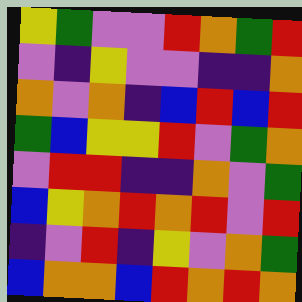[["yellow", "green", "violet", "violet", "red", "orange", "green", "red"], ["violet", "indigo", "yellow", "violet", "violet", "indigo", "indigo", "orange"], ["orange", "violet", "orange", "indigo", "blue", "red", "blue", "red"], ["green", "blue", "yellow", "yellow", "red", "violet", "green", "orange"], ["violet", "red", "red", "indigo", "indigo", "orange", "violet", "green"], ["blue", "yellow", "orange", "red", "orange", "red", "violet", "red"], ["indigo", "violet", "red", "indigo", "yellow", "violet", "orange", "green"], ["blue", "orange", "orange", "blue", "red", "orange", "red", "orange"]]